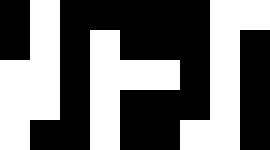[["black", "white", "black", "black", "black", "black", "black", "white", "white"], ["black", "white", "black", "white", "black", "black", "black", "white", "black"], ["white", "white", "black", "white", "white", "white", "black", "white", "black"], ["white", "white", "black", "white", "black", "black", "black", "white", "black"], ["white", "black", "black", "white", "black", "black", "white", "white", "black"]]